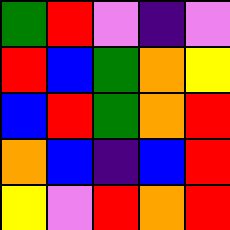[["green", "red", "violet", "indigo", "violet"], ["red", "blue", "green", "orange", "yellow"], ["blue", "red", "green", "orange", "red"], ["orange", "blue", "indigo", "blue", "red"], ["yellow", "violet", "red", "orange", "red"]]